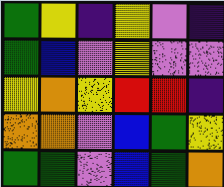[["green", "yellow", "indigo", "yellow", "violet", "indigo"], ["green", "blue", "violet", "yellow", "violet", "violet"], ["yellow", "orange", "yellow", "red", "red", "indigo"], ["orange", "orange", "violet", "blue", "green", "yellow"], ["green", "green", "violet", "blue", "green", "orange"]]